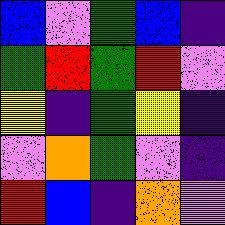[["blue", "violet", "green", "blue", "indigo"], ["green", "red", "green", "red", "violet"], ["yellow", "indigo", "green", "yellow", "indigo"], ["violet", "orange", "green", "violet", "indigo"], ["red", "blue", "indigo", "orange", "violet"]]